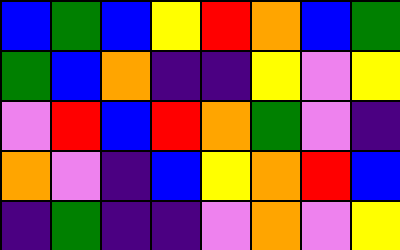[["blue", "green", "blue", "yellow", "red", "orange", "blue", "green"], ["green", "blue", "orange", "indigo", "indigo", "yellow", "violet", "yellow"], ["violet", "red", "blue", "red", "orange", "green", "violet", "indigo"], ["orange", "violet", "indigo", "blue", "yellow", "orange", "red", "blue"], ["indigo", "green", "indigo", "indigo", "violet", "orange", "violet", "yellow"]]